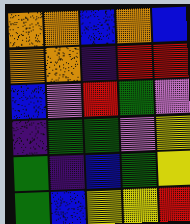[["orange", "orange", "blue", "orange", "blue"], ["orange", "orange", "indigo", "red", "red"], ["blue", "violet", "red", "green", "violet"], ["indigo", "green", "green", "violet", "yellow"], ["green", "indigo", "blue", "green", "yellow"], ["green", "blue", "yellow", "yellow", "red"]]